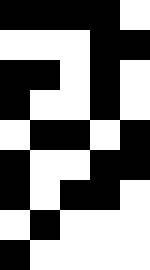[["black", "black", "black", "black", "white"], ["white", "white", "white", "black", "black"], ["black", "black", "white", "black", "white"], ["black", "white", "white", "black", "white"], ["white", "black", "black", "white", "black"], ["black", "white", "white", "black", "black"], ["black", "white", "black", "black", "white"], ["white", "black", "white", "white", "white"], ["black", "white", "white", "white", "white"]]